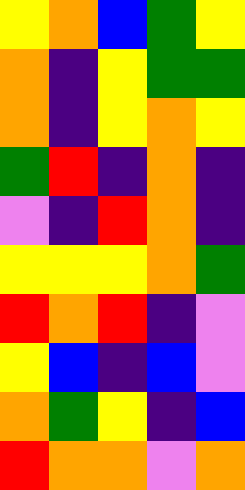[["yellow", "orange", "blue", "green", "yellow"], ["orange", "indigo", "yellow", "green", "green"], ["orange", "indigo", "yellow", "orange", "yellow"], ["green", "red", "indigo", "orange", "indigo"], ["violet", "indigo", "red", "orange", "indigo"], ["yellow", "yellow", "yellow", "orange", "green"], ["red", "orange", "red", "indigo", "violet"], ["yellow", "blue", "indigo", "blue", "violet"], ["orange", "green", "yellow", "indigo", "blue"], ["red", "orange", "orange", "violet", "orange"]]